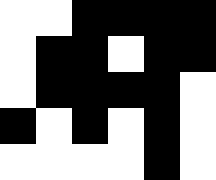[["white", "white", "black", "black", "black", "black"], ["white", "black", "black", "white", "black", "black"], ["white", "black", "black", "black", "black", "white"], ["black", "white", "black", "white", "black", "white"], ["white", "white", "white", "white", "black", "white"]]